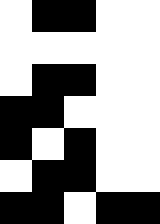[["white", "black", "black", "white", "white"], ["white", "white", "white", "white", "white"], ["white", "black", "black", "white", "white"], ["black", "black", "white", "white", "white"], ["black", "white", "black", "white", "white"], ["white", "black", "black", "white", "white"], ["black", "black", "white", "black", "black"]]